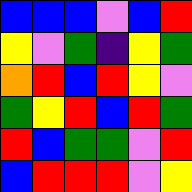[["blue", "blue", "blue", "violet", "blue", "red"], ["yellow", "violet", "green", "indigo", "yellow", "green"], ["orange", "red", "blue", "red", "yellow", "violet"], ["green", "yellow", "red", "blue", "red", "green"], ["red", "blue", "green", "green", "violet", "red"], ["blue", "red", "red", "red", "violet", "yellow"]]